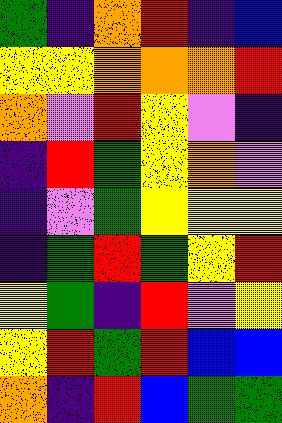[["green", "indigo", "orange", "red", "indigo", "blue"], ["yellow", "yellow", "orange", "orange", "orange", "red"], ["orange", "violet", "red", "yellow", "violet", "indigo"], ["indigo", "red", "green", "yellow", "orange", "violet"], ["indigo", "violet", "green", "yellow", "yellow", "yellow"], ["indigo", "green", "red", "green", "yellow", "red"], ["yellow", "green", "indigo", "red", "violet", "yellow"], ["yellow", "red", "green", "red", "blue", "blue"], ["orange", "indigo", "red", "blue", "green", "green"]]